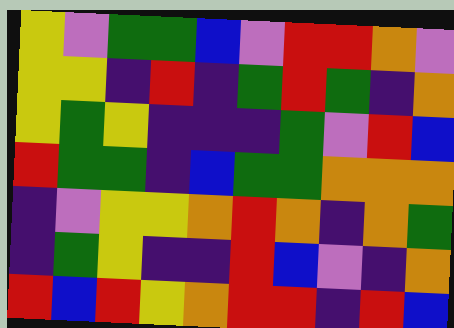[["yellow", "violet", "green", "green", "blue", "violet", "red", "red", "orange", "violet"], ["yellow", "yellow", "indigo", "red", "indigo", "green", "red", "green", "indigo", "orange"], ["yellow", "green", "yellow", "indigo", "indigo", "indigo", "green", "violet", "red", "blue"], ["red", "green", "green", "indigo", "blue", "green", "green", "orange", "orange", "orange"], ["indigo", "violet", "yellow", "yellow", "orange", "red", "orange", "indigo", "orange", "green"], ["indigo", "green", "yellow", "indigo", "indigo", "red", "blue", "violet", "indigo", "orange"], ["red", "blue", "red", "yellow", "orange", "red", "red", "indigo", "red", "blue"]]